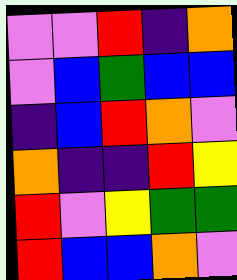[["violet", "violet", "red", "indigo", "orange"], ["violet", "blue", "green", "blue", "blue"], ["indigo", "blue", "red", "orange", "violet"], ["orange", "indigo", "indigo", "red", "yellow"], ["red", "violet", "yellow", "green", "green"], ["red", "blue", "blue", "orange", "violet"]]